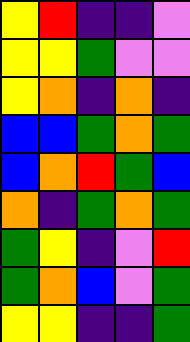[["yellow", "red", "indigo", "indigo", "violet"], ["yellow", "yellow", "green", "violet", "violet"], ["yellow", "orange", "indigo", "orange", "indigo"], ["blue", "blue", "green", "orange", "green"], ["blue", "orange", "red", "green", "blue"], ["orange", "indigo", "green", "orange", "green"], ["green", "yellow", "indigo", "violet", "red"], ["green", "orange", "blue", "violet", "green"], ["yellow", "yellow", "indigo", "indigo", "green"]]